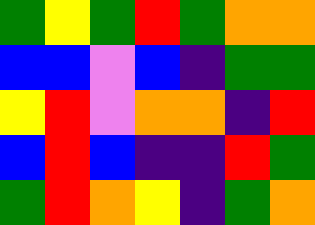[["green", "yellow", "green", "red", "green", "orange", "orange"], ["blue", "blue", "violet", "blue", "indigo", "green", "green"], ["yellow", "red", "violet", "orange", "orange", "indigo", "red"], ["blue", "red", "blue", "indigo", "indigo", "red", "green"], ["green", "red", "orange", "yellow", "indigo", "green", "orange"]]